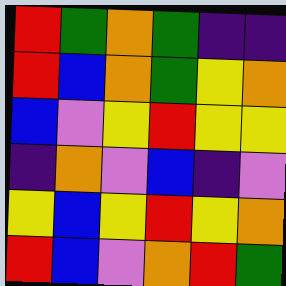[["red", "green", "orange", "green", "indigo", "indigo"], ["red", "blue", "orange", "green", "yellow", "orange"], ["blue", "violet", "yellow", "red", "yellow", "yellow"], ["indigo", "orange", "violet", "blue", "indigo", "violet"], ["yellow", "blue", "yellow", "red", "yellow", "orange"], ["red", "blue", "violet", "orange", "red", "green"]]